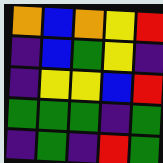[["orange", "blue", "orange", "yellow", "red"], ["indigo", "blue", "green", "yellow", "indigo"], ["indigo", "yellow", "yellow", "blue", "red"], ["green", "green", "green", "indigo", "green"], ["indigo", "green", "indigo", "red", "green"]]